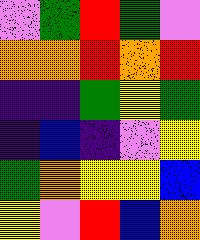[["violet", "green", "red", "green", "violet"], ["orange", "orange", "red", "orange", "red"], ["indigo", "indigo", "green", "yellow", "green"], ["indigo", "blue", "indigo", "violet", "yellow"], ["green", "orange", "yellow", "yellow", "blue"], ["yellow", "violet", "red", "blue", "orange"]]